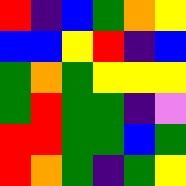[["red", "indigo", "blue", "green", "orange", "yellow"], ["blue", "blue", "yellow", "red", "indigo", "blue"], ["green", "orange", "green", "yellow", "yellow", "yellow"], ["green", "red", "green", "green", "indigo", "violet"], ["red", "red", "green", "green", "blue", "green"], ["red", "orange", "green", "indigo", "green", "yellow"]]